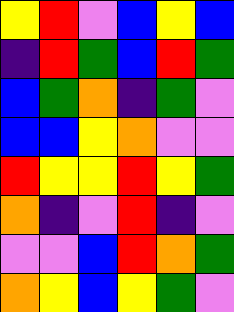[["yellow", "red", "violet", "blue", "yellow", "blue"], ["indigo", "red", "green", "blue", "red", "green"], ["blue", "green", "orange", "indigo", "green", "violet"], ["blue", "blue", "yellow", "orange", "violet", "violet"], ["red", "yellow", "yellow", "red", "yellow", "green"], ["orange", "indigo", "violet", "red", "indigo", "violet"], ["violet", "violet", "blue", "red", "orange", "green"], ["orange", "yellow", "blue", "yellow", "green", "violet"]]